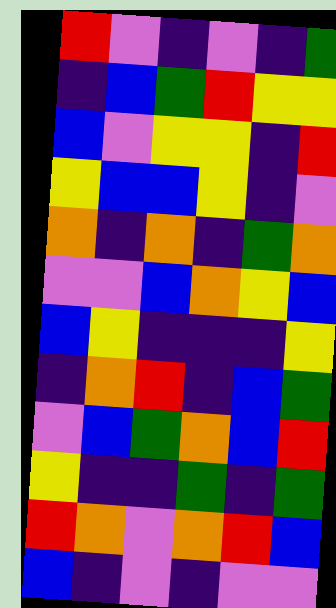[["red", "violet", "indigo", "violet", "indigo", "green"], ["indigo", "blue", "green", "red", "yellow", "yellow"], ["blue", "violet", "yellow", "yellow", "indigo", "red"], ["yellow", "blue", "blue", "yellow", "indigo", "violet"], ["orange", "indigo", "orange", "indigo", "green", "orange"], ["violet", "violet", "blue", "orange", "yellow", "blue"], ["blue", "yellow", "indigo", "indigo", "indigo", "yellow"], ["indigo", "orange", "red", "indigo", "blue", "green"], ["violet", "blue", "green", "orange", "blue", "red"], ["yellow", "indigo", "indigo", "green", "indigo", "green"], ["red", "orange", "violet", "orange", "red", "blue"], ["blue", "indigo", "violet", "indigo", "violet", "violet"]]